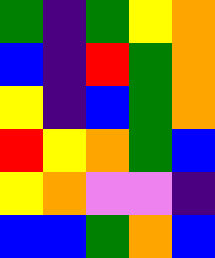[["green", "indigo", "green", "yellow", "orange"], ["blue", "indigo", "red", "green", "orange"], ["yellow", "indigo", "blue", "green", "orange"], ["red", "yellow", "orange", "green", "blue"], ["yellow", "orange", "violet", "violet", "indigo"], ["blue", "blue", "green", "orange", "blue"]]